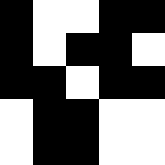[["black", "white", "white", "black", "black"], ["black", "white", "black", "black", "white"], ["black", "black", "white", "black", "black"], ["white", "black", "black", "white", "white"], ["white", "black", "black", "white", "white"]]